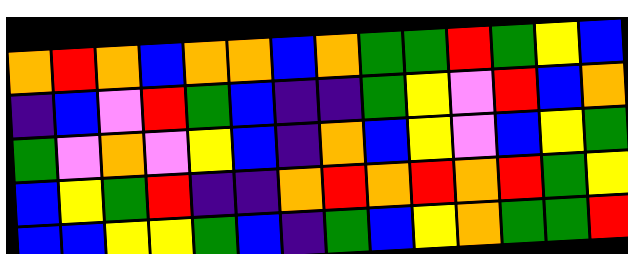[["orange", "red", "orange", "blue", "orange", "orange", "blue", "orange", "green", "green", "red", "green", "yellow", "blue"], ["indigo", "blue", "violet", "red", "green", "blue", "indigo", "indigo", "green", "yellow", "violet", "red", "blue", "orange"], ["green", "violet", "orange", "violet", "yellow", "blue", "indigo", "orange", "blue", "yellow", "violet", "blue", "yellow", "green"], ["blue", "yellow", "green", "red", "indigo", "indigo", "orange", "red", "orange", "red", "orange", "red", "green", "yellow"], ["blue", "blue", "yellow", "yellow", "green", "blue", "indigo", "green", "blue", "yellow", "orange", "green", "green", "red"]]